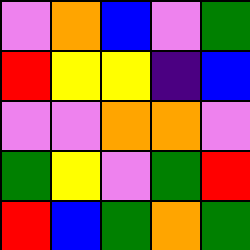[["violet", "orange", "blue", "violet", "green"], ["red", "yellow", "yellow", "indigo", "blue"], ["violet", "violet", "orange", "orange", "violet"], ["green", "yellow", "violet", "green", "red"], ["red", "blue", "green", "orange", "green"]]